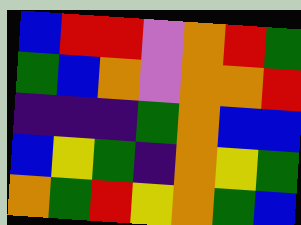[["blue", "red", "red", "violet", "orange", "red", "green"], ["green", "blue", "orange", "violet", "orange", "orange", "red"], ["indigo", "indigo", "indigo", "green", "orange", "blue", "blue"], ["blue", "yellow", "green", "indigo", "orange", "yellow", "green"], ["orange", "green", "red", "yellow", "orange", "green", "blue"]]